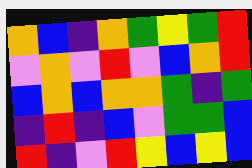[["orange", "blue", "indigo", "orange", "green", "yellow", "green", "red"], ["violet", "orange", "violet", "red", "violet", "blue", "orange", "red"], ["blue", "orange", "blue", "orange", "orange", "green", "indigo", "green"], ["indigo", "red", "indigo", "blue", "violet", "green", "green", "blue"], ["red", "indigo", "violet", "red", "yellow", "blue", "yellow", "blue"]]